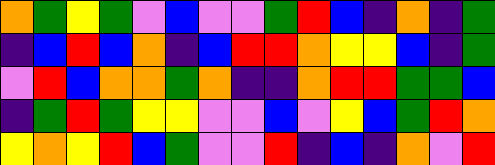[["orange", "green", "yellow", "green", "violet", "blue", "violet", "violet", "green", "red", "blue", "indigo", "orange", "indigo", "green"], ["indigo", "blue", "red", "blue", "orange", "indigo", "blue", "red", "red", "orange", "yellow", "yellow", "blue", "indigo", "green"], ["violet", "red", "blue", "orange", "orange", "green", "orange", "indigo", "indigo", "orange", "red", "red", "green", "green", "blue"], ["indigo", "green", "red", "green", "yellow", "yellow", "violet", "violet", "blue", "violet", "yellow", "blue", "green", "red", "orange"], ["yellow", "orange", "yellow", "red", "blue", "green", "violet", "violet", "red", "indigo", "blue", "indigo", "orange", "violet", "red"]]